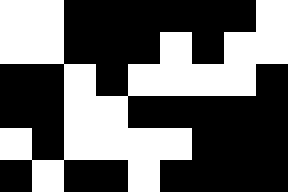[["white", "white", "black", "black", "black", "black", "black", "black", "white"], ["white", "white", "black", "black", "black", "white", "black", "white", "white"], ["black", "black", "white", "black", "white", "white", "white", "white", "black"], ["black", "black", "white", "white", "black", "black", "black", "black", "black"], ["white", "black", "white", "white", "white", "white", "black", "black", "black"], ["black", "white", "black", "black", "white", "black", "black", "black", "black"]]